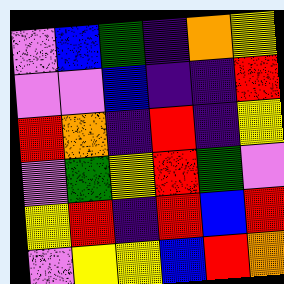[["violet", "blue", "green", "indigo", "orange", "yellow"], ["violet", "violet", "blue", "indigo", "indigo", "red"], ["red", "orange", "indigo", "red", "indigo", "yellow"], ["violet", "green", "yellow", "red", "green", "violet"], ["yellow", "red", "indigo", "red", "blue", "red"], ["violet", "yellow", "yellow", "blue", "red", "orange"]]